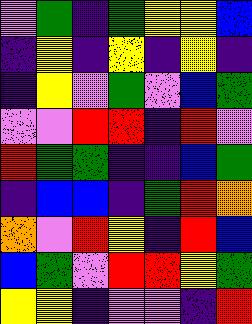[["violet", "green", "indigo", "green", "yellow", "yellow", "blue"], ["indigo", "yellow", "indigo", "yellow", "indigo", "yellow", "indigo"], ["indigo", "yellow", "violet", "green", "violet", "blue", "green"], ["violet", "violet", "red", "red", "indigo", "red", "violet"], ["red", "green", "green", "indigo", "indigo", "blue", "green"], ["indigo", "blue", "blue", "indigo", "green", "red", "orange"], ["orange", "violet", "red", "yellow", "indigo", "red", "blue"], ["blue", "green", "violet", "red", "red", "yellow", "green"], ["yellow", "yellow", "indigo", "violet", "violet", "indigo", "red"]]